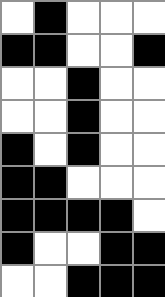[["white", "black", "white", "white", "white"], ["black", "black", "white", "white", "black"], ["white", "white", "black", "white", "white"], ["white", "white", "black", "white", "white"], ["black", "white", "black", "white", "white"], ["black", "black", "white", "white", "white"], ["black", "black", "black", "black", "white"], ["black", "white", "white", "black", "black"], ["white", "white", "black", "black", "black"]]